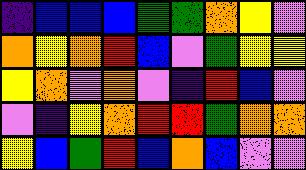[["indigo", "blue", "blue", "blue", "green", "green", "orange", "yellow", "violet"], ["orange", "yellow", "orange", "red", "blue", "violet", "green", "yellow", "yellow"], ["yellow", "orange", "violet", "orange", "violet", "indigo", "red", "blue", "violet"], ["violet", "indigo", "yellow", "orange", "red", "red", "green", "orange", "orange"], ["yellow", "blue", "green", "red", "blue", "orange", "blue", "violet", "violet"]]